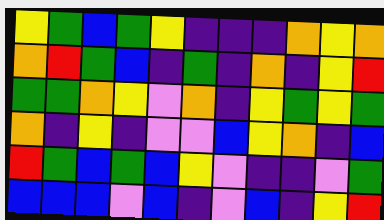[["yellow", "green", "blue", "green", "yellow", "indigo", "indigo", "indigo", "orange", "yellow", "orange"], ["orange", "red", "green", "blue", "indigo", "green", "indigo", "orange", "indigo", "yellow", "red"], ["green", "green", "orange", "yellow", "violet", "orange", "indigo", "yellow", "green", "yellow", "green"], ["orange", "indigo", "yellow", "indigo", "violet", "violet", "blue", "yellow", "orange", "indigo", "blue"], ["red", "green", "blue", "green", "blue", "yellow", "violet", "indigo", "indigo", "violet", "green"], ["blue", "blue", "blue", "violet", "blue", "indigo", "violet", "blue", "indigo", "yellow", "red"]]